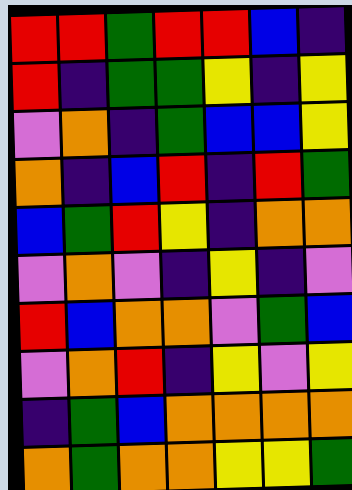[["red", "red", "green", "red", "red", "blue", "indigo"], ["red", "indigo", "green", "green", "yellow", "indigo", "yellow"], ["violet", "orange", "indigo", "green", "blue", "blue", "yellow"], ["orange", "indigo", "blue", "red", "indigo", "red", "green"], ["blue", "green", "red", "yellow", "indigo", "orange", "orange"], ["violet", "orange", "violet", "indigo", "yellow", "indigo", "violet"], ["red", "blue", "orange", "orange", "violet", "green", "blue"], ["violet", "orange", "red", "indigo", "yellow", "violet", "yellow"], ["indigo", "green", "blue", "orange", "orange", "orange", "orange"], ["orange", "green", "orange", "orange", "yellow", "yellow", "green"]]